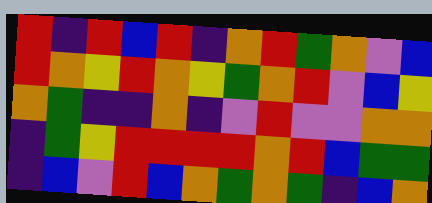[["red", "indigo", "red", "blue", "red", "indigo", "orange", "red", "green", "orange", "violet", "blue"], ["red", "orange", "yellow", "red", "orange", "yellow", "green", "orange", "red", "violet", "blue", "yellow"], ["orange", "green", "indigo", "indigo", "orange", "indigo", "violet", "red", "violet", "violet", "orange", "orange"], ["indigo", "green", "yellow", "red", "red", "red", "red", "orange", "red", "blue", "green", "green"], ["indigo", "blue", "violet", "red", "blue", "orange", "green", "orange", "green", "indigo", "blue", "orange"]]